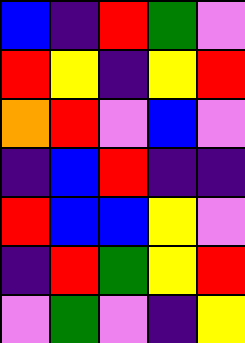[["blue", "indigo", "red", "green", "violet"], ["red", "yellow", "indigo", "yellow", "red"], ["orange", "red", "violet", "blue", "violet"], ["indigo", "blue", "red", "indigo", "indigo"], ["red", "blue", "blue", "yellow", "violet"], ["indigo", "red", "green", "yellow", "red"], ["violet", "green", "violet", "indigo", "yellow"]]